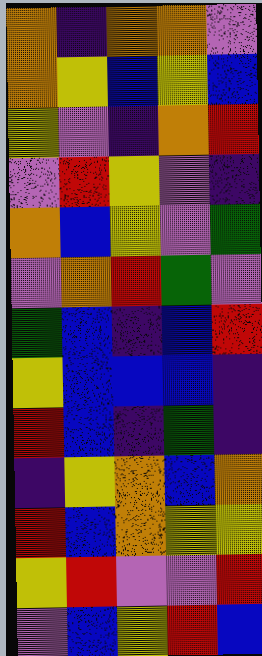[["orange", "indigo", "orange", "orange", "violet"], ["orange", "yellow", "blue", "yellow", "blue"], ["yellow", "violet", "indigo", "orange", "red"], ["violet", "red", "yellow", "violet", "indigo"], ["orange", "blue", "yellow", "violet", "green"], ["violet", "orange", "red", "green", "violet"], ["green", "blue", "indigo", "blue", "red"], ["yellow", "blue", "blue", "blue", "indigo"], ["red", "blue", "indigo", "green", "indigo"], ["indigo", "yellow", "orange", "blue", "orange"], ["red", "blue", "orange", "yellow", "yellow"], ["yellow", "red", "violet", "violet", "red"], ["violet", "blue", "yellow", "red", "blue"]]